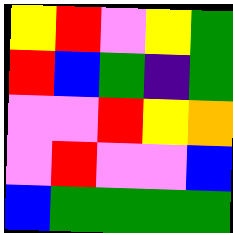[["yellow", "red", "violet", "yellow", "green"], ["red", "blue", "green", "indigo", "green"], ["violet", "violet", "red", "yellow", "orange"], ["violet", "red", "violet", "violet", "blue"], ["blue", "green", "green", "green", "green"]]